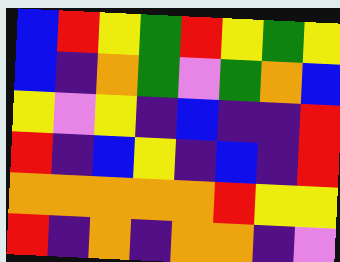[["blue", "red", "yellow", "green", "red", "yellow", "green", "yellow"], ["blue", "indigo", "orange", "green", "violet", "green", "orange", "blue"], ["yellow", "violet", "yellow", "indigo", "blue", "indigo", "indigo", "red"], ["red", "indigo", "blue", "yellow", "indigo", "blue", "indigo", "red"], ["orange", "orange", "orange", "orange", "orange", "red", "yellow", "yellow"], ["red", "indigo", "orange", "indigo", "orange", "orange", "indigo", "violet"]]